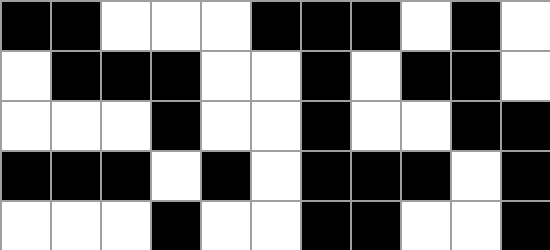[["black", "black", "white", "white", "white", "black", "black", "black", "white", "black", "white"], ["white", "black", "black", "black", "white", "white", "black", "white", "black", "black", "white"], ["white", "white", "white", "black", "white", "white", "black", "white", "white", "black", "black"], ["black", "black", "black", "white", "black", "white", "black", "black", "black", "white", "black"], ["white", "white", "white", "black", "white", "white", "black", "black", "white", "white", "black"]]